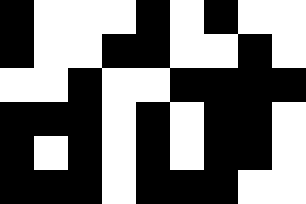[["black", "white", "white", "white", "black", "white", "black", "white", "white"], ["black", "white", "white", "black", "black", "white", "white", "black", "white"], ["white", "white", "black", "white", "white", "black", "black", "black", "black"], ["black", "black", "black", "white", "black", "white", "black", "black", "white"], ["black", "white", "black", "white", "black", "white", "black", "black", "white"], ["black", "black", "black", "white", "black", "black", "black", "white", "white"]]